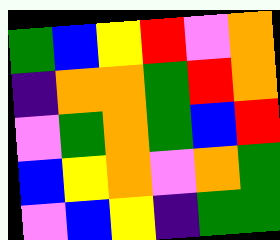[["green", "blue", "yellow", "red", "violet", "orange"], ["indigo", "orange", "orange", "green", "red", "orange"], ["violet", "green", "orange", "green", "blue", "red"], ["blue", "yellow", "orange", "violet", "orange", "green"], ["violet", "blue", "yellow", "indigo", "green", "green"]]